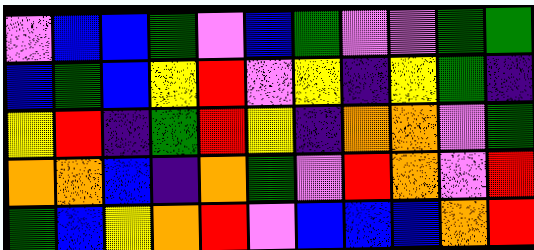[["violet", "blue", "blue", "green", "violet", "blue", "green", "violet", "violet", "green", "green"], ["blue", "green", "blue", "yellow", "red", "violet", "yellow", "indigo", "yellow", "green", "indigo"], ["yellow", "red", "indigo", "green", "red", "yellow", "indigo", "orange", "orange", "violet", "green"], ["orange", "orange", "blue", "indigo", "orange", "green", "violet", "red", "orange", "violet", "red"], ["green", "blue", "yellow", "orange", "red", "violet", "blue", "blue", "blue", "orange", "red"]]